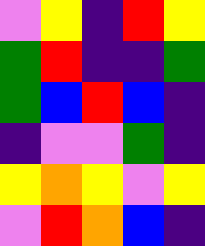[["violet", "yellow", "indigo", "red", "yellow"], ["green", "red", "indigo", "indigo", "green"], ["green", "blue", "red", "blue", "indigo"], ["indigo", "violet", "violet", "green", "indigo"], ["yellow", "orange", "yellow", "violet", "yellow"], ["violet", "red", "orange", "blue", "indigo"]]